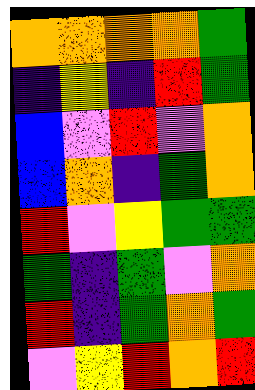[["orange", "orange", "orange", "orange", "green"], ["indigo", "yellow", "indigo", "red", "green"], ["blue", "violet", "red", "violet", "orange"], ["blue", "orange", "indigo", "green", "orange"], ["red", "violet", "yellow", "green", "green"], ["green", "indigo", "green", "violet", "orange"], ["red", "indigo", "green", "orange", "green"], ["violet", "yellow", "red", "orange", "red"]]